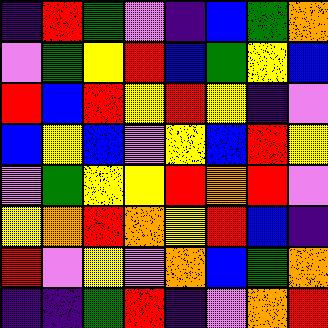[["indigo", "red", "green", "violet", "indigo", "blue", "green", "orange"], ["violet", "green", "yellow", "red", "blue", "green", "yellow", "blue"], ["red", "blue", "red", "yellow", "red", "yellow", "indigo", "violet"], ["blue", "yellow", "blue", "violet", "yellow", "blue", "red", "yellow"], ["violet", "green", "yellow", "yellow", "red", "orange", "red", "violet"], ["yellow", "orange", "red", "orange", "yellow", "red", "blue", "indigo"], ["red", "violet", "yellow", "violet", "orange", "blue", "green", "orange"], ["indigo", "indigo", "green", "red", "indigo", "violet", "orange", "red"]]